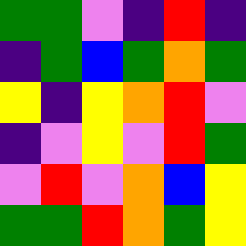[["green", "green", "violet", "indigo", "red", "indigo"], ["indigo", "green", "blue", "green", "orange", "green"], ["yellow", "indigo", "yellow", "orange", "red", "violet"], ["indigo", "violet", "yellow", "violet", "red", "green"], ["violet", "red", "violet", "orange", "blue", "yellow"], ["green", "green", "red", "orange", "green", "yellow"]]